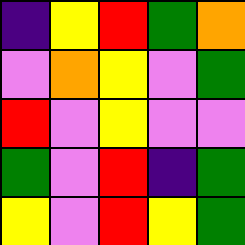[["indigo", "yellow", "red", "green", "orange"], ["violet", "orange", "yellow", "violet", "green"], ["red", "violet", "yellow", "violet", "violet"], ["green", "violet", "red", "indigo", "green"], ["yellow", "violet", "red", "yellow", "green"]]